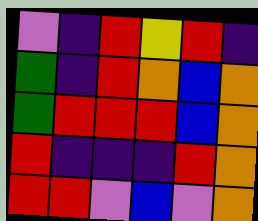[["violet", "indigo", "red", "yellow", "red", "indigo"], ["green", "indigo", "red", "orange", "blue", "orange"], ["green", "red", "red", "red", "blue", "orange"], ["red", "indigo", "indigo", "indigo", "red", "orange"], ["red", "red", "violet", "blue", "violet", "orange"]]